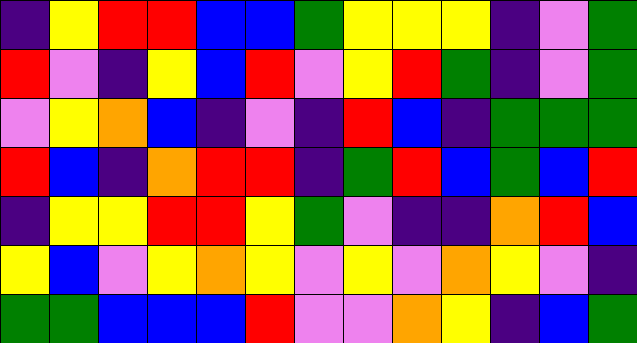[["indigo", "yellow", "red", "red", "blue", "blue", "green", "yellow", "yellow", "yellow", "indigo", "violet", "green"], ["red", "violet", "indigo", "yellow", "blue", "red", "violet", "yellow", "red", "green", "indigo", "violet", "green"], ["violet", "yellow", "orange", "blue", "indigo", "violet", "indigo", "red", "blue", "indigo", "green", "green", "green"], ["red", "blue", "indigo", "orange", "red", "red", "indigo", "green", "red", "blue", "green", "blue", "red"], ["indigo", "yellow", "yellow", "red", "red", "yellow", "green", "violet", "indigo", "indigo", "orange", "red", "blue"], ["yellow", "blue", "violet", "yellow", "orange", "yellow", "violet", "yellow", "violet", "orange", "yellow", "violet", "indigo"], ["green", "green", "blue", "blue", "blue", "red", "violet", "violet", "orange", "yellow", "indigo", "blue", "green"]]